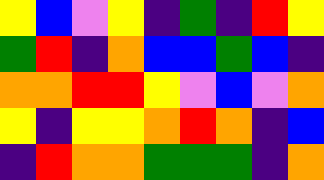[["yellow", "blue", "violet", "yellow", "indigo", "green", "indigo", "red", "yellow"], ["green", "red", "indigo", "orange", "blue", "blue", "green", "blue", "indigo"], ["orange", "orange", "red", "red", "yellow", "violet", "blue", "violet", "orange"], ["yellow", "indigo", "yellow", "yellow", "orange", "red", "orange", "indigo", "blue"], ["indigo", "red", "orange", "orange", "green", "green", "green", "indigo", "orange"]]